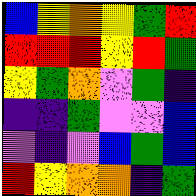[["blue", "yellow", "orange", "yellow", "green", "red"], ["red", "red", "red", "yellow", "red", "green"], ["yellow", "green", "orange", "violet", "green", "indigo"], ["indigo", "indigo", "green", "violet", "violet", "blue"], ["violet", "indigo", "violet", "blue", "green", "blue"], ["red", "yellow", "orange", "orange", "indigo", "green"]]